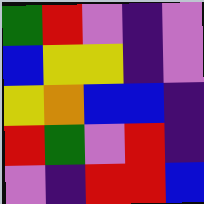[["green", "red", "violet", "indigo", "violet"], ["blue", "yellow", "yellow", "indigo", "violet"], ["yellow", "orange", "blue", "blue", "indigo"], ["red", "green", "violet", "red", "indigo"], ["violet", "indigo", "red", "red", "blue"]]